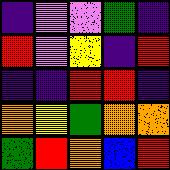[["indigo", "violet", "violet", "green", "indigo"], ["red", "violet", "yellow", "indigo", "red"], ["indigo", "indigo", "red", "red", "indigo"], ["orange", "yellow", "green", "orange", "orange"], ["green", "red", "orange", "blue", "red"]]